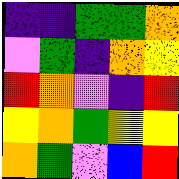[["indigo", "indigo", "green", "green", "orange"], ["violet", "green", "indigo", "orange", "yellow"], ["red", "orange", "violet", "indigo", "red"], ["yellow", "orange", "green", "yellow", "yellow"], ["orange", "green", "violet", "blue", "red"]]